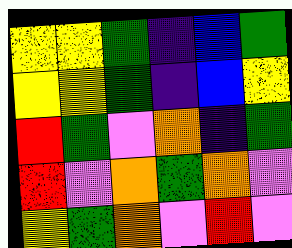[["yellow", "yellow", "green", "indigo", "blue", "green"], ["yellow", "yellow", "green", "indigo", "blue", "yellow"], ["red", "green", "violet", "orange", "indigo", "green"], ["red", "violet", "orange", "green", "orange", "violet"], ["yellow", "green", "orange", "violet", "red", "violet"]]